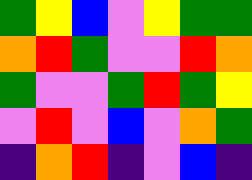[["green", "yellow", "blue", "violet", "yellow", "green", "green"], ["orange", "red", "green", "violet", "violet", "red", "orange"], ["green", "violet", "violet", "green", "red", "green", "yellow"], ["violet", "red", "violet", "blue", "violet", "orange", "green"], ["indigo", "orange", "red", "indigo", "violet", "blue", "indigo"]]